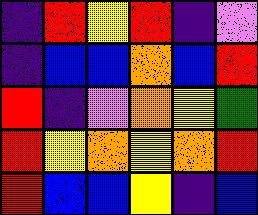[["indigo", "red", "yellow", "red", "indigo", "violet"], ["indigo", "blue", "blue", "orange", "blue", "red"], ["red", "indigo", "violet", "orange", "yellow", "green"], ["red", "yellow", "orange", "yellow", "orange", "red"], ["red", "blue", "blue", "yellow", "indigo", "blue"]]